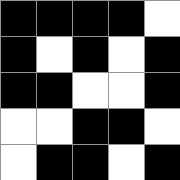[["black", "black", "black", "black", "white"], ["black", "white", "black", "white", "black"], ["black", "black", "white", "white", "black"], ["white", "white", "black", "black", "white"], ["white", "black", "black", "white", "black"]]